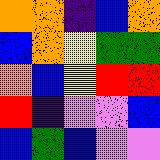[["orange", "orange", "indigo", "blue", "orange"], ["blue", "orange", "yellow", "green", "green"], ["orange", "blue", "yellow", "red", "red"], ["red", "indigo", "violet", "violet", "blue"], ["blue", "green", "blue", "violet", "violet"]]